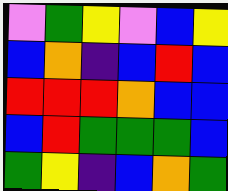[["violet", "green", "yellow", "violet", "blue", "yellow"], ["blue", "orange", "indigo", "blue", "red", "blue"], ["red", "red", "red", "orange", "blue", "blue"], ["blue", "red", "green", "green", "green", "blue"], ["green", "yellow", "indigo", "blue", "orange", "green"]]